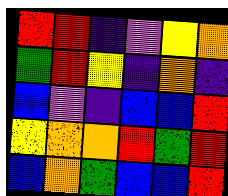[["red", "red", "indigo", "violet", "yellow", "orange"], ["green", "red", "yellow", "indigo", "orange", "indigo"], ["blue", "violet", "indigo", "blue", "blue", "red"], ["yellow", "orange", "orange", "red", "green", "red"], ["blue", "orange", "green", "blue", "blue", "red"]]